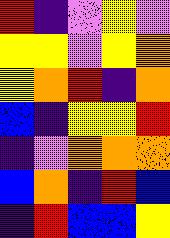[["red", "indigo", "violet", "yellow", "violet"], ["yellow", "yellow", "violet", "yellow", "orange"], ["yellow", "orange", "red", "indigo", "orange"], ["blue", "indigo", "yellow", "yellow", "red"], ["indigo", "violet", "orange", "orange", "orange"], ["blue", "orange", "indigo", "red", "blue"], ["indigo", "red", "blue", "blue", "yellow"]]